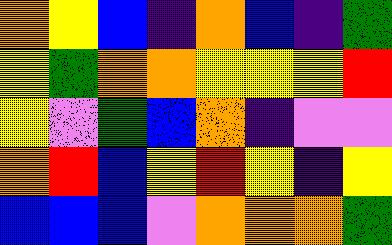[["orange", "yellow", "blue", "indigo", "orange", "blue", "indigo", "green"], ["yellow", "green", "orange", "orange", "yellow", "yellow", "yellow", "red"], ["yellow", "violet", "green", "blue", "orange", "indigo", "violet", "violet"], ["orange", "red", "blue", "yellow", "red", "yellow", "indigo", "yellow"], ["blue", "blue", "blue", "violet", "orange", "orange", "orange", "green"]]